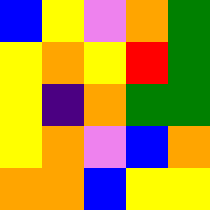[["blue", "yellow", "violet", "orange", "green"], ["yellow", "orange", "yellow", "red", "green"], ["yellow", "indigo", "orange", "green", "green"], ["yellow", "orange", "violet", "blue", "orange"], ["orange", "orange", "blue", "yellow", "yellow"]]